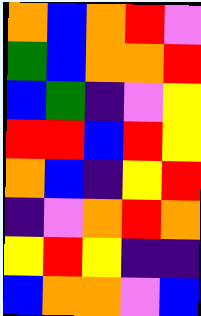[["orange", "blue", "orange", "red", "violet"], ["green", "blue", "orange", "orange", "red"], ["blue", "green", "indigo", "violet", "yellow"], ["red", "red", "blue", "red", "yellow"], ["orange", "blue", "indigo", "yellow", "red"], ["indigo", "violet", "orange", "red", "orange"], ["yellow", "red", "yellow", "indigo", "indigo"], ["blue", "orange", "orange", "violet", "blue"]]